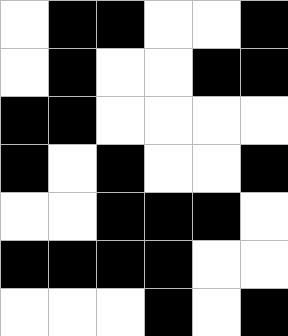[["white", "black", "black", "white", "white", "black"], ["white", "black", "white", "white", "black", "black"], ["black", "black", "white", "white", "white", "white"], ["black", "white", "black", "white", "white", "black"], ["white", "white", "black", "black", "black", "white"], ["black", "black", "black", "black", "white", "white"], ["white", "white", "white", "black", "white", "black"]]